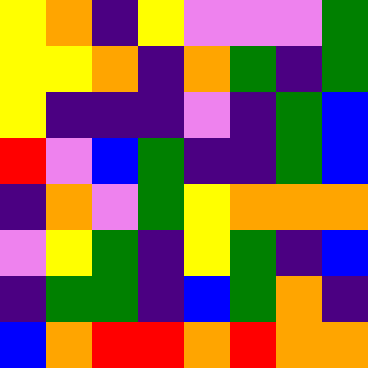[["yellow", "orange", "indigo", "yellow", "violet", "violet", "violet", "green"], ["yellow", "yellow", "orange", "indigo", "orange", "green", "indigo", "green"], ["yellow", "indigo", "indigo", "indigo", "violet", "indigo", "green", "blue"], ["red", "violet", "blue", "green", "indigo", "indigo", "green", "blue"], ["indigo", "orange", "violet", "green", "yellow", "orange", "orange", "orange"], ["violet", "yellow", "green", "indigo", "yellow", "green", "indigo", "blue"], ["indigo", "green", "green", "indigo", "blue", "green", "orange", "indigo"], ["blue", "orange", "red", "red", "orange", "red", "orange", "orange"]]